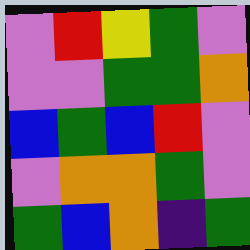[["violet", "red", "yellow", "green", "violet"], ["violet", "violet", "green", "green", "orange"], ["blue", "green", "blue", "red", "violet"], ["violet", "orange", "orange", "green", "violet"], ["green", "blue", "orange", "indigo", "green"]]